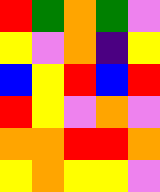[["red", "green", "orange", "green", "violet"], ["yellow", "violet", "orange", "indigo", "yellow"], ["blue", "yellow", "red", "blue", "red"], ["red", "yellow", "violet", "orange", "violet"], ["orange", "orange", "red", "red", "orange"], ["yellow", "orange", "yellow", "yellow", "violet"]]